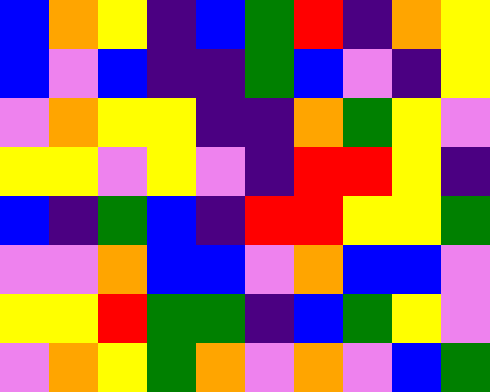[["blue", "orange", "yellow", "indigo", "blue", "green", "red", "indigo", "orange", "yellow"], ["blue", "violet", "blue", "indigo", "indigo", "green", "blue", "violet", "indigo", "yellow"], ["violet", "orange", "yellow", "yellow", "indigo", "indigo", "orange", "green", "yellow", "violet"], ["yellow", "yellow", "violet", "yellow", "violet", "indigo", "red", "red", "yellow", "indigo"], ["blue", "indigo", "green", "blue", "indigo", "red", "red", "yellow", "yellow", "green"], ["violet", "violet", "orange", "blue", "blue", "violet", "orange", "blue", "blue", "violet"], ["yellow", "yellow", "red", "green", "green", "indigo", "blue", "green", "yellow", "violet"], ["violet", "orange", "yellow", "green", "orange", "violet", "orange", "violet", "blue", "green"]]